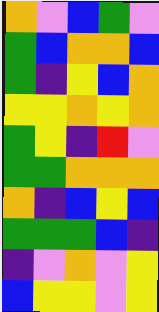[["orange", "violet", "blue", "green", "violet"], ["green", "blue", "orange", "orange", "blue"], ["green", "indigo", "yellow", "blue", "orange"], ["yellow", "yellow", "orange", "yellow", "orange"], ["green", "yellow", "indigo", "red", "violet"], ["green", "green", "orange", "orange", "orange"], ["orange", "indigo", "blue", "yellow", "blue"], ["green", "green", "green", "blue", "indigo"], ["indigo", "violet", "orange", "violet", "yellow"], ["blue", "yellow", "yellow", "violet", "yellow"]]